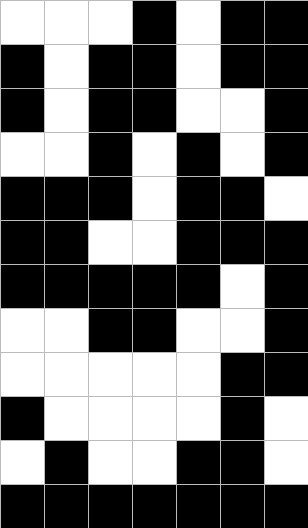[["white", "white", "white", "black", "white", "black", "black"], ["black", "white", "black", "black", "white", "black", "black"], ["black", "white", "black", "black", "white", "white", "black"], ["white", "white", "black", "white", "black", "white", "black"], ["black", "black", "black", "white", "black", "black", "white"], ["black", "black", "white", "white", "black", "black", "black"], ["black", "black", "black", "black", "black", "white", "black"], ["white", "white", "black", "black", "white", "white", "black"], ["white", "white", "white", "white", "white", "black", "black"], ["black", "white", "white", "white", "white", "black", "white"], ["white", "black", "white", "white", "black", "black", "white"], ["black", "black", "black", "black", "black", "black", "black"]]